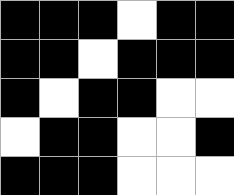[["black", "black", "black", "white", "black", "black"], ["black", "black", "white", "black", "black", "black"], ["black", "white", "black", "black", "white", "white"], ["white", "black", "black", "white", "white", "black"], ["black", "black", "black", "white", "white", "white"]]